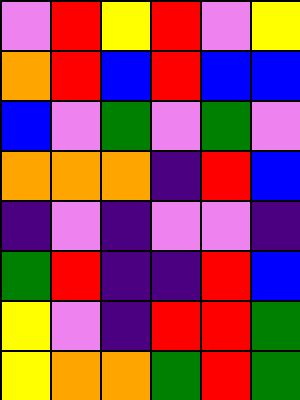[["violet", "red", "yellow", "red", "violet", "yellow"], ["orange", "red", "blue", "red", "blue", "blue"], ["blue", "violet", "green", "violet", "green", "violet"], ["orange", "orange", "orange", "indigo", "red", "blue"], ["indigo", "violet", "indigo", "violet", "violet", "indigo"], ["green", "red", "indigo", "indigo", "red", "blue"], ["yellow", "violet", "indigo", "red", "red", "green"], ["yellow", "orange", "orange", "green", "red", "green"]]